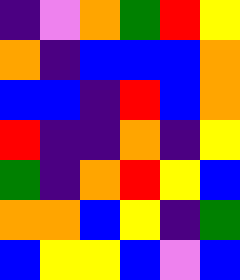[["indigo", "violet", "orange", "green", "red", "yellow"], ["orange", "indigo", "blue", "blue", "blue", "orange"], ["blue", "blue", "indigo", "red", "blue", "orange"], ["red", "indigo", "indigo", "orange", "indigo", "yellow"], ["green", "indigo", "orange", "red", "yellow", "blue"], ["orange", "orange", "blue", "yellow", "indigo", "green"], ["blue", "yellow", "yellow", "blue", "violet", "blue"]]